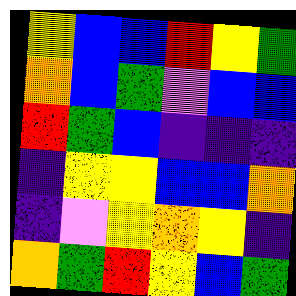[["yellow", "blue", "blue", "red", "yellow", "green"], ["orange", "blue", "green", "violet", "blue", "blue"], ["red", "green", "blue", "indigo", "indigo", "indigo"], ["indigo", "yellow", "yellow", "blue", "blue", "orange"], ["indigo", "violet", "yellow", "orange", "yellow", "indigo"], ["orange", "green", "red", "yellow", "blue", "green"]]